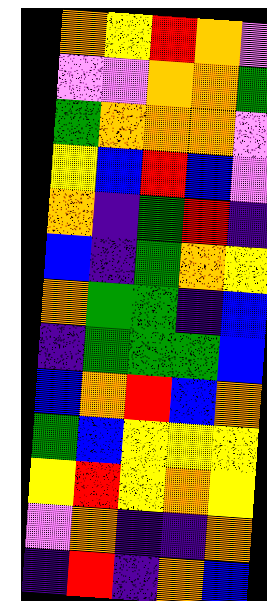[["orange", "yellow", "red", "orange", "violet"], ["violet", "violet", "orange", "orange", "green"], ["green", "orange", "orange", "orange", "violet"], ["yellow", "blue", "red", "blue", "violet"], ["orange", "indigo", "green", "red", "indigo"], ["blue", "indigo", "green", "orange", "yellow"], ["orange", "green", "green", "indigo", "blue"], ["indigo", "green", "green", "green", "blue"], ["blue", "orange", "red", "blue", "orange"], ["green", "blue", "yellow", "yellow", "yellow"], ["yellow", "red", "yellow", "orange", "yellow"], ["violet", "orange", "indigo", "indigo", "orange"], ["indigo", "red", "indigo", "orange", "blue"]]